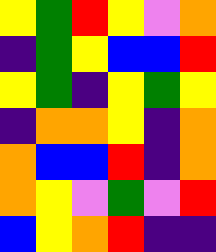[["yellow", "green", "red", "yellow", "violet", "orange"], ["indigo", "green", "yellow", "blue", "blue", "red"], ["yellow", "green", "indigo", "yellow", "green", "yellow"], ["indigo", "orange", "orange", "yellow", "indigo", "orange"], ["orange", "blue", "blue", "red", "indigo", "orange"], ["orange", "yellow", "violet", "green", "violet", "red"], ["blue", "yellow", "orange", "red", "indigo", "indigo"]]